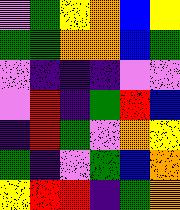[["violet", "green", "yellow", "orange", "blue", "yellow"], ["green", "green", "orange", "orange", "blue", "green"], ["violet", "indigo", "indigo", "indigo", "violet", "violet"], ["violet", "red", "indigo", "green", "red", "blue"], ["indigo", "red", "green", "violet", "orange", "yellow"], ["green", "indigo", "violet", "green", "blue", "orange"], ["yellow", "red", "red", "indigo", "green", "orange"]]